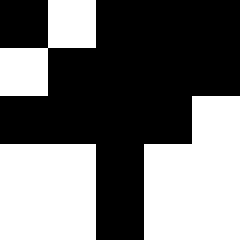[["black", "white", "black", "black", "black"], ["white", "black", "black", "black", "black"], ["black", "black", "black", "black", "white"], ["white", "white", "black", "white", "white"], ["white", "white", "black", "white", "white"]]